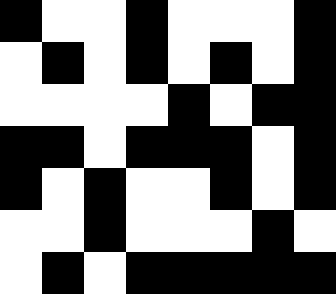[["black", "white", "white", "black", "white", "white", "white", "black"], ["white", "black", "white", "black", "white", "black", "white", "black"], ["white", "white", "white", "white", "black", "white", "black", "black"], ["black", "black", "white", "black", "black", "black", "white", "black"], ["black", "white", "black", "white", "white", "black", "white", "black"], ["white", "white", "black", "white", "white", "white", "black", "white"], ["white", "black", "white", "black", "black", "black", "black", "black"]]